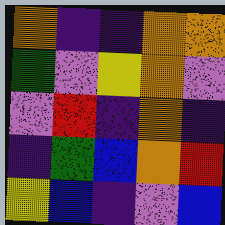[["orange", "indigo", "indigo", "orange", "orange"], ["green", "violet", "yellow", "orange", "violet"], ["violet", "red", "indigo", "orange", "indigo"], ["indigo", "green", "blue", "orange", "red"], ["yellow", "blue", "indigo", "violet", "blue"]]